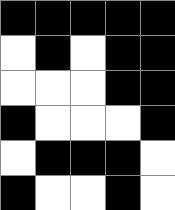[["black", "black", "black", "black", "black"], ["white", "black", "white", "black", "black"], ["white", "white", "white", "black", "black"], ["black", "white", "white", "white", "black"], ["white", "black", "black", "black", "white"], ["black", "white", "white", "black", "white"]]